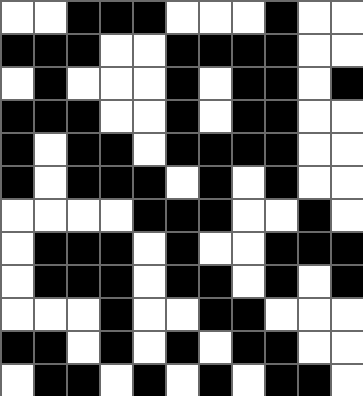[["white", "white", "black", "black", "black", "white", "white", "white", "black", "white", "white"], ["black", "black", "black", "white", "white", "black", "black", "black", "black", "white", "white"], ["white", "black", "white", "white", "white", "black", "white", "black", "black", "white", "black"], ["black", "black", "black", "white", "white", "black", "white", "black", "black", "white", "white"], ["black", "white", "black", "black", "white", "black", "black", "black", "black", "white", "white"], ["black", "white", "black", "black", "black", "white", "black", "white", "black", "white", "white"], ["white", "white", "white", "white", "black", "black", "black", "white", "white", "black", "white"], ["white", "black", "black", "black", "white", "black", "white", "white", "black", "black", "black"], ["white", "black", "black", "black", "white", "black", "black", "white", "black", "white", "black"], ["white", "white", "white", "black", "white", "white", "black", "black", "white", "white", "white"], ["black", "black", "white", "black", "white", "black", "white", "black", "black", "white", "white"], ["white", "black", "black", "white", "black", "white", "black", "white", "black", "black", "white"]]